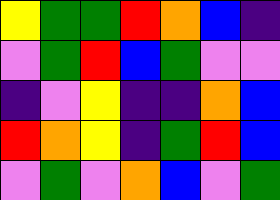[["yellow", "green", "green", "red", "orange", "blue", "indigo"], ["violet", "green", "red", "blue", "green", "violet", "violet"], ["indigo", "violet", "yellow", "indigo", "indigo", "orange", "blue"], ["red", "orange", "yellow", "indigo", "green", "red", "blue"], ["violet", "green", "violet", "orange", "blue", "violet", "green"]]